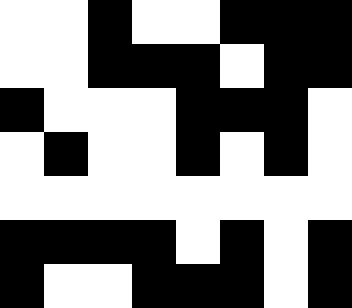[["white", "white", "black", "white", "white", "black", "black", "black"], ["white", "white", "black", "black", "black", "white", "black", "black"], ["black", "white", "white", "white", "black", "black", "black", "white"], ["white", "black", "white", "white", "black", "white", "black", "white"], ["white", "white", "white", "white", "white", "white", "white", "white"], ["black", "black", "black", "black", "white", "black", "white", "black"], ["black", "white", "white", "black", "black", "black", "white", "black"]]